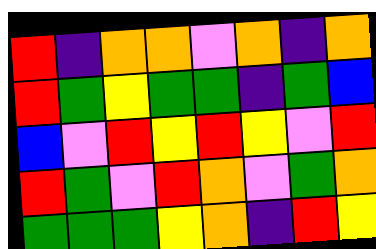[["red", "indigo", "orange", "orange", "violet", "orange", "indigo", "orange"], ["red", "green", "yellow", "green", "green", "indigo", "green", "blue"], ["blue", "violet", "red", "yellow", "red", "yellow", "violet", "red"], ["red", "green", "violet", "red", "orange", "violet", "green", "orange"], ["green", "green", "green", "yellow", "orange", "indigo", "red", "yellow"]]